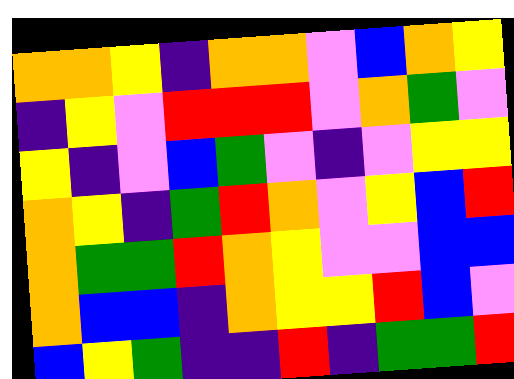[["orange", "orange", "yellow", "indigo", "orange", "orange", "violet", "blue", "orange", "yellow"], ["indigo", "yellow", "violet", "red", "red", "red", "violet", "orange", "green", "violet"], ["yellow", "indigo", "violet", "blue", "green", "violet", "indigo", "violet", "yellow", "yellow"], ["orange", "yellow", "indigo", "green", "red", "orange", "violet", "yellow", "blue", "red"], ["orange", "green", "green", "red", "orange", "yellow", "violet", "violet", "blue", "blue"], ["orange", "blue", "blue", "indigo", "orange", "yellow", "yellow", "red", "blue", "violet"], ["blue", "yellow", "green", "indigo", "indigo", "red", "indigo", "green", "green", "red"]]